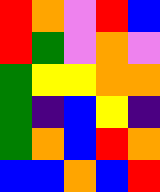[["red", "orange", "violet", "red", "blue"], ["red", "green", "violet", "orange", "violet"], ["green", "yellow", "yellow", "orange", "orange"], ["green", "indigo", "blue", "yellow", "indigo"], ["green", "orange", "blue", "red", "orange"], ["blue", "blue", "orange", "blue", "red"]]